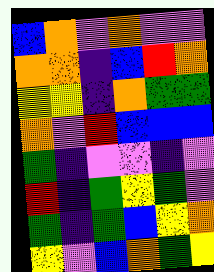[["blue", "orange", "violet", "orange", "violet", "violet"], ["orange", "orange", "indigo", "blue", "red", "orange"], ["yellow", "yellow", "indigo", "orange", "green", "green"], ["orange", "violet", "red", "blue", "blue", "blue"], ["green", "indigo", "violet", "violet", "indigo", "violet"], ["red", "indigo", "green", "yellow", "green", "violet"], ["green", "indigo", "green", "blue", "yellow", "orange"], ["yellow", "violet", "blue", "orange", "green", "yellow"]]